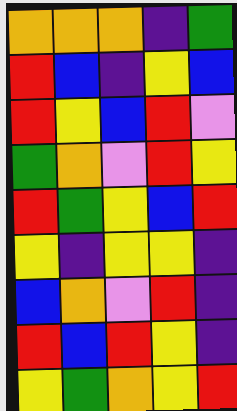[["orange", "orange", "orange", "indigo", "green"], ["red", "blue", "indigo", "yellow", "blue"], ["red", "yellow", "blue", "red", "violet"], ["green", "orange", "violet", "red", "yellow"], ["red", "green", "yellow", "blue", "red"], ["yellow", "indigo", "yellow", "yellow", "indigo"], ["blue", "orange", "violet", "red", "indigo"], ["red", "blue", "red", "yellow", "indigo"], ["yellow", "green", "orange", "yellow", "red"]]